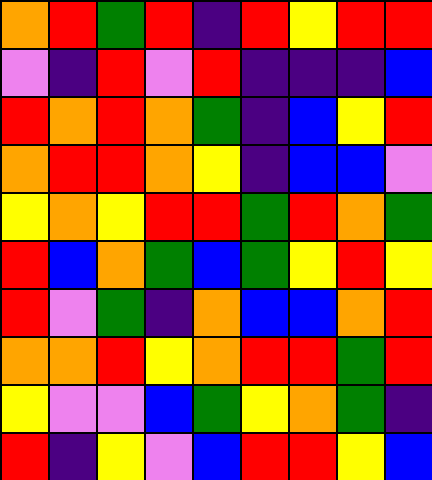[["orange", "red", "green", "red", "indigo", "red", "yellow", "red", "red"], ["violet", "indigo", "red", "violet", "red", "indigo", "indigo", "indigo", "blue"], ["red", "orange", "red", "orange", "green", "indigo", "blue", "yellow", "red"], ["orange", "red", "red", "orange", "yellow", "indigo", "blue", "blue", "violet"], ["yellow", "orange", "yellow", "red", "red", "green", "red", "orange", "green"], ["red", "blue", "orange", "green", "blue", "green", "yellow", "red", "yellow"], ["red", "violet", "green", "indigo", "orange", "blue", "blue", "orange", "red"], ["orange", "orange", "red", "yellow", "orange", "red", "red", "green", "red"], ["yellow", "violet", "violet", "blue", "green", "yellow", "orange", "green", "indigo"], ["red", "indigo", "yellow", "violet", "blue", "red", "red", "yellow", "blue"]]